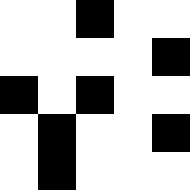[["white", "white", "black", "white", "white"], ["white", "white", "white", "white", "black"], ["black", "white", "black", "white", "white"], ["white", "black", "white", "white", "black"], ["white", "black", "white", "white", "white"]]